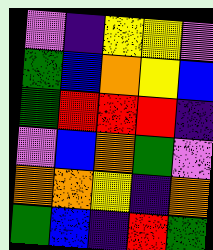[["violet", "indigo", "yellow", "yellow", "violet"], ["green", "blue", "orange", "yellow", "blue"], ["green", "red", "red", "red", "indigo"], ["violet", "blue", "orange", "green", "violet"], ["orange", "orange", "yellow", "indigo", "orange"], ["green", "blue", "indigo", "red", "green"]]